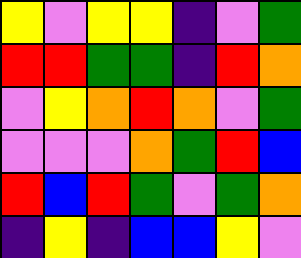[["yellow", "violet", "yellow", "yellow", "indigo", "violet", "green"], ["red", "red", "green", "green", "indigo", "red", "orange"], ["violet", "yellow", "orange", "red", "orange", "violet", "green"], ["violet", "violet", "violet", "orange", "green", "red", "blue"], ["red", "blue", "red", "green", "violet", "green", "orange"], ["indigo", "yellow", "indigo", "blue", "blue", "yellow", "violet"]]